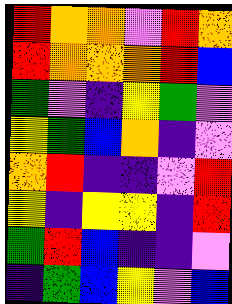[["red", "orange", "orange", "violet", "red", "orange"], ["red", "orange", "orange", "orange", "red", "blue"], ["green", "violet", "indigo", "yellow", "green", "violet"], ["yellow", "green", "blue", "orange", "indigo", "violet"], ["orange", "red", "indigo", "indigo", "violet", "red"], ["yellow", "indigo", "yellow", "yellow", "indigo", "red"], ["green", "red", "blue", "indigo", "indigo", "violet"], ["indigo", "green", "blue", "yellow", "violet", "blue"]]